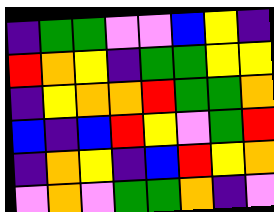[["indigo", "green", "green", "violet", "violet", "blue", "yellow", "indigo"], ["red", "orange", "yellow", "indigo", "green", "green", "yellow", "yellow"], ["indigo", "yellow", "orange", "orange", "red", "green", "green", "orange"], ["blue", "indigo", "blue", "red", "yellow", "violet", "green", "red"], ["indigo", "orange", "yellow", "indigo", "blue", "red", "yellow", "orange"], ["violet", "orange", "violet", "green", "green", "orange", "indigo", "violet"]]